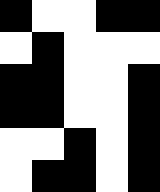[["black", "white", "white", "black", "black"], ["white", "black", "white", "white", "white"], ["black", "black", "white", "white", "black"], ["black", "black", "white", "white", "black"], ["white", "white", "black", "white", "black"], ["white", "black", "black", "white", "black"]]